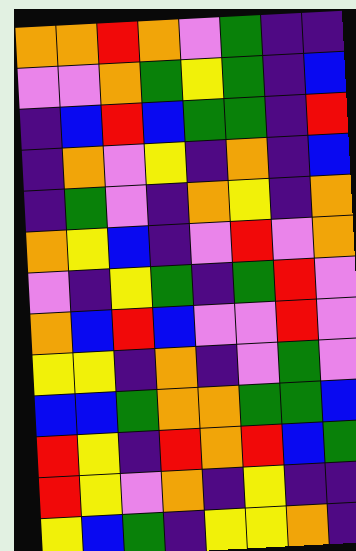[["orange", "orange", "red", "orange", "violet", "green", "indigo", "indigo"], ["violet", "violet", "orange", "green", "yellow", "green", "indigo", "blue"], ["indigo", "blue", "red", "blue", "green", "green", "indigo", "red"], ["indigo", "orange", "violet", "yellow", "indigo", "orange", "indigo", "blue"], ["indigo", "green", "violet", "indigo", "orange", "yellow", "indigo", "orange"], ["orange", "yellow", "blue", "indigo", "violet", "red", "violet", "orange"], ["violet", "indigo", "yellow", "green", "indigo", "green", "red", "violet"], ["orange", "blue", "red", "blue", "violet", "violet", "red", "violet"], ["yellow", "yellow", "indigo", "orange", "indigo", "violet", "green", "violet"], ["blue", "blue", "green", "orange", "orange", "green", "green", "blue"], ["red", "yellow", "indigo", "red", "orange", "red", "blue", "green"], ["red", "yellow", "violet", "orange", "indigo", "yellow", "indigo", "indigo"], ["yellow", "blue", "green", "indigo", "yellow", "yellow", "orange", "indigo"]]